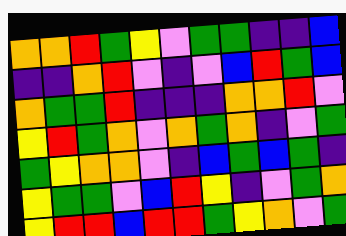[["orange", "orange", "red", "green", "yellow", "violet", "green", "green", "indigo", "indigo", "blue"], ["indigo", "indigo", "orange", "red", "violet", "indigo", "violet", "blue", "red", "green", "blue"], ["orange", "green", "green", "red", "indigo", "indigo", "indigo", "orange", "orange", "red", "violet"], ["yellow", "red", "green", "orange", "violet", "orange", "green", "orange", "indigo", "violet", "green"], ["green", "yellow", "orange", "orange", "violet", "indigo", "blue", "green", "blue", "green", "indigo"], ["yellow", "green", "green", "violet", "blue", "red", "yellow", "indigo", "violet", "green", "orange"], ["yellow", "red", "red", "blue", "red", "red", "green", "yellow", "orange", "violet", "green"]]